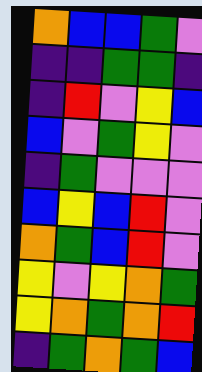[["orange", "blue", "blue", "green", "violet"], ["indigo", "indigo", "green", "green", "indigo"], ["indigo", "red", "violet", "yellow", "blue"], ["blue", "violet", "green", "yellow", "violet"], ["indigo", "green", "violet", "violet", "violet"], ["blue", "yellow", "blue", "red", "violet"], ["orange", "green", "blue", "red", "violet"], ["yellow", "violet", "yellow", "orange", "green"], ["yellow", "orange", "green", "orange", "red"], ["indigo", "green", "orange", "green", "blue"]]